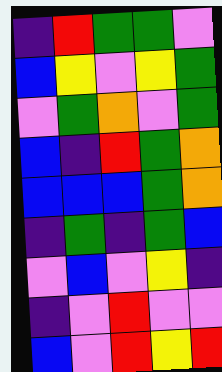[["indigo", "red", "green", "green", "violet"], ["blue", "yellow", "violet", "yellow", "green"], ["violet", "green", "orange", "violet", "green"], ["blue", "indigo", "red", "green", "orange"], ["blue", "blue", "blue", "green", "orange"], ["indigo", "green", "indigo", "green", "blue"], ["violet", "blue", "violet", "yellow", "indigo"], ["indigo", "violet", "red", "violet", "violet"], ["blue", "violet", "red", "yellow", "red"]]